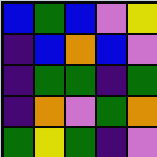[["blue", "green", "blue", "violet", "yellow"], ["indigo", "blue", "orange", "blue", "violet"], ["indigo", "green", "green", "indigo", "green"], ["indigo", "orange", "violet", "green", "orange"], ["green", "yellow", "green", "indigo", "violet"]]